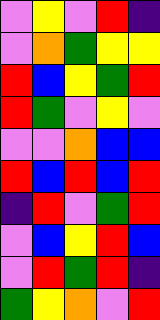[["violet", "yellow", "violet", "red", "indigo"], ["violet", "orange", "green", "yellow", "yellow"], ["red", "blue", "yellow", "green", "red"], ["red", "green", "violet", "yellow", "violet"], ["violet", "violet", "orange", "blue", "blue"], ["red", "blue", "red", "blue", "red"], ["indigo", "red", "violet", "green", "red"], ["violet", "blue", "yellow", "red", "blue"], ["violet", "red", "green", "red", "indigo"], ["green", "yellow", "orange", "violet", "red"]]